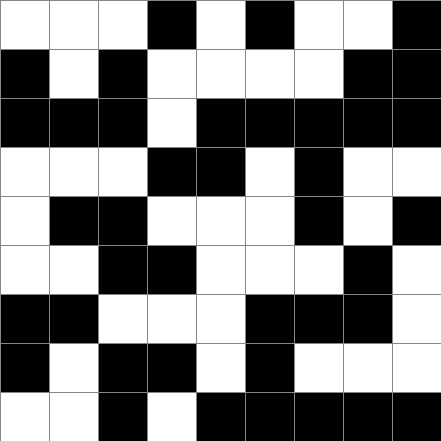[["white", "white", "white", "black", "white", "black", "white", "white", "black"], ["black", "white", "black", "white", "white", "white", "white", "black", "black"], ["black", "black", "black", "white", "black", "black", "black", "black", "black"], ["white", "white", "white", "black", "black", "white", "black", "white", "white"], ["white", "black", "black", "white", "white", "white", "black", "white", "black"], ["white", "white", "black", "black", "white", "white", "white", "black", "white"], ["black", "black", "white", "white", "white", "black", "black", "black", "white"], ["black", "white", "black", "black", "white", "black", "white", "white", "white"], ["white", "white", "black", "white", "black", "black", "black", "black", "black"]]